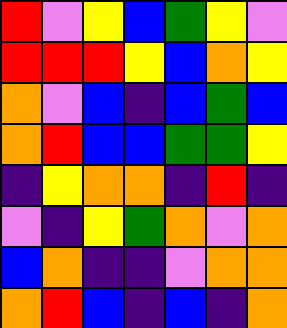[["red", "violet", "yellow", "blue", "green", "yellow", "violet"], ["red", "red", "red", "yellow", "blue", "orange", "yellow"], ["orange", "violet", "blue", "indigo", "blue", "green", "blue"], ["orange", "red", "blue", "blue", "green", "green", "yellow"], ["indigo", "yellow", "orange", "orange", "indigo", "red", "indigo"], ["violet", "indigo", "yellow", "green", "orange", "violet", "orange"], ["blue", "orange", "indigo", "indigo", "violet", "orange", "orange"], ["orange", "red", "blue", "indigo", "blue", "indigo", "orange"]]